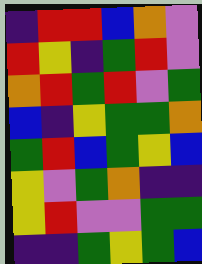[["indigo", "red", "red", "blue", "orange", "violet"], ["red", "yellow", "indigo", "green", "red", "violet"], ["orange", "red", "green", "red", "violet", "green"], ["blue", "indigo", "yellow", "green", "green", "orange"], ["green", "red", "blue", "green", "yellow", "blue"], ["yellow", "violet", "green", "orange", "indigo", "indigo"], ["yellow", "red", "violet", "violet", "green", "green"], ["indigo", "indigo", "green", "yellow", "green", "blue"]]